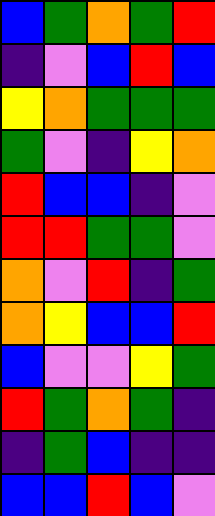[["blue", "green", "orange", "green", "red"], ["indigo", "violet", "blue", "red", "blue"], ["yellow", "orange", "green", "green", "green"], ["green", "violet", "indigo", "yellow", "orange"], ["red", "blue", "blue", "indigo", "violet"], ["red", "red", "green", "green", "violet"], ["orange", "violet", "red", "indigo", "green"], ["orange", "yellow", "blue", "blue", "red"], ["blue", "violet", "violet", "yellow", "green"], ["red", "green", "orange", "green", "indigo"], ["indigo", "green", "blue", "indigo", "indigo"], ["blue", "blue", "red", "blue", "violet"]]